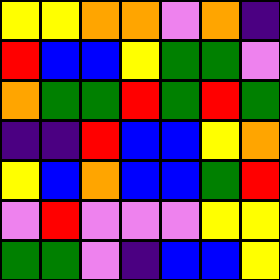[["yellow", "yellow", "orange", "orange", "violet", "orange", "indigo"], ["red", "blue", "blue", "yellow", "green", "green", "violet"], ["orange", "green", "green", "red", "green", "red", "green"], ["indigo", "indigo", "red", "blue", "blue", "yellow", "orange"], ["yellow", "blue", "orange", "blue", "blue", "green", "red"], ["violet", "red", "violet", "violet", "violet", "yellow", "yellow"], ["green", "green", "violet", "indigo", "blue", "blue", "yellow"]]